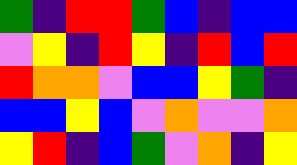[["green", "indigo", "red", "red", "green", "blue", "indigo", "blue", "blue"], ["violet", "yellow", "indigo", "red", "yellow", "indigo", "red", "blue", "red"], ["red", "orange", "orange", "violet", "blue", "blue", "yellow", "green", "indigo"], ["blue", "blue", "yellow", "blue", "violet", "orange", "violet", "violet", "orange"], ["yellow", "red", "indigo", "blue", "green", "violet", "orange", "indigo", "yellow"]]